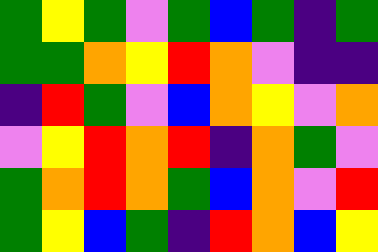[["green", "yellow", "green", "violet", "green", "blue", "green", "indigo", "green"], ["green", "green", "orange", "yellow", "red", "orange", "violet", "indigo", "indigo"], ["indigo", "red", "green", "violet", "blue", "orange", "yellow", "violet", "orange"], ["violet", "yellow", "red", "orange", "red", "indigo", "orange", "green", "violet"], ["green", "orange", "red", "orange", "green", "blue", "orange", "violet", "red"], ["green", "yellow", "blue", "green", "indigo", "red", "orange", "blue", "yellow"]]